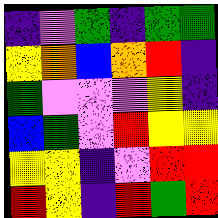[["indigo", "violet", "green", "indigo", "green", "green"], ["yellow", "orange", "blue", "orange", "red", "indigo"], ["green", "violet", "violet", "violet", "yellow", "indigo"], ["blue", "green", "violet", "red", "yellow", "yellow"], ["yellow", "yellow", "indigo", "violet", "red", "red"], ["red", "yellow", "indigo", "red", "green", "red"]]